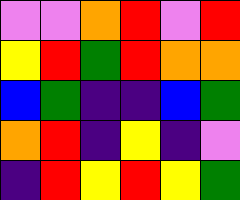[["violet", "violet", "orange", "red", "violet", "red"], ["yellow", "red", "green", "red", "orange", "orange"], ["blue", "green", "indigo", "indigo", "blue", "green"], ["orange", "red", "indigo", "yellow", "indigo", "violet"], ["indigo", "red", "yellow", "red", "yellow", "green"]]